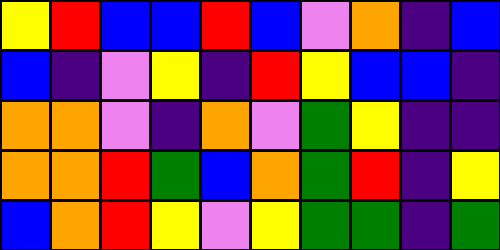[["yellow", "red", "blue", "blue", "red", "blue", "violet", "orange", "indigo", "blue"], ["blue", "indigo", "violet", "yellow", "indigo", "red", "yellow", "blue", "blue", "indigo"], ["orange", "orange", "violet", "indigo", "orange", "violet", "green", "yellow", "indigo", "indigo"], ["orange", "orange", "red", "green", "blue", "orange", "green", "red", "indigo", "yellow"], ["blue", "orange", "red", "yellow", "violet", "yellow", "green", "green", "indigo", "green"]]